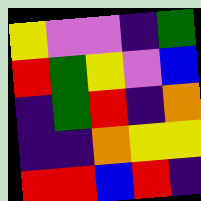[["yellow", "violet", "violet", "indigo", "green"], ["red", "green", "yellow", "violet", "blue"], ["indigo", "green", "red", "indigo", "orange"], ["indigo", "indigo", "orange", "yellow", "yellow"], ["red", "red", "blue", "red", "indigo"]]